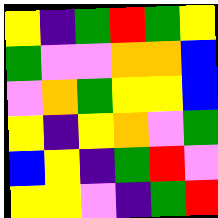[["yellow", "indigo", "green", "red", "green", "yellow"], ["green", "violet", "violet", "orange", "orange", "blue"], ["violet", "orange", "green", "yellow", "yellow", "blue"], ["yellow", "indigo", "yellow", "orange", "violet", "green"], ["blue", "yellow", "indigo", "green", "red", "violet"], ["yellow", "yellow", "violet", "indigo", "green", "red"]]